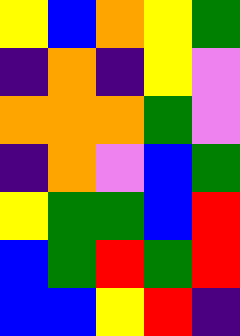[["yellow", "blue", "orange", "yellow", "green"], ["indigo", "orange", "indigo", "yellow", "violet"], ["orange", "orange", "orange", "green", "violet"], ["indigo", "orange", "violet", "blue", "green"], ["yellow", "green", "green", "blue", "red"], ["blue", "green", "red", "green", "red"], ["blue", "blue", "yellow", "red", "indigo"]]